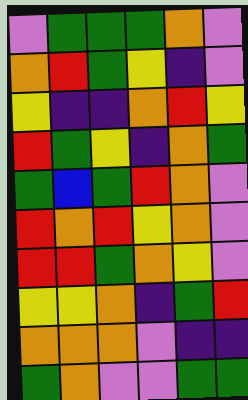[["violet", "green", "green", "green", "orange", "violet"], ["orange", "red", "green", "yellow", "indigo", "violet"], ["yellow", "indigo", "indigo", "orange", "red", "yellow"], ["red", "green", "yellow", "indigo", "orange", "green"], ["green", "blue", "green", "red", "orange", "violet"], ["red", "orange", "red", "yellow", "orange", "violet"], ["red", "red", "green", "orange", "yellow", "violet"], ["yellow", "yellow", "orange", "indigo", "green", "red"], ["orange", "orange", "orange", "violet", "indigo", "indigo"], ["green", "orange", "violet", "violet", "green", "green"]]